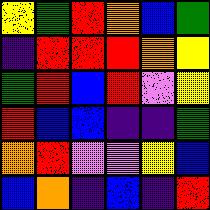[["yellow", "green", "red", "orange", "blue", "green"], ["indigo", "red", "red", "red", "orange", "yellow"], ["green", "red", "blue", "red", "violet", "yellow"], ["red", "blue", "blue", "indigo", "indigo", "green"], ["orange", "red", "violet", "violet", "yellow", "blue"], ["blue", "orange", "indigo", "blue", "indigo", "red"]]